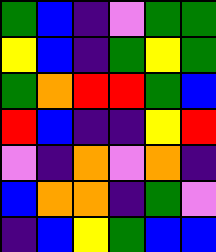[["green", "blue", "indigo", "violet", "green", "green"], ["yellow", "blue", "indigo", "green", "yellow", "green"], ["green", "orange", "red", "red", "green", "blue"], ["red", "blue", "indigo", "indigo", "yellow", "red"], ["violet", "indigo", "orange", "violet", "orange", "indigo"], ["blue", "orange", "orange", "indigo", "green", "violet"], ["indigo", "blue", "yellow", "green", "blue", "blue"]]